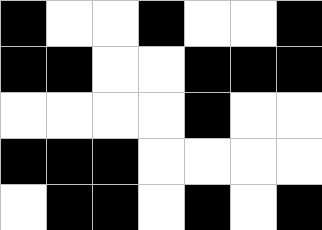[["black", "white", "white", "black", "white", "white", "black"], ["black", "black", "white", "white", "black", "black", "black"], ["white", "white", "white", "white", "black", "white", "white"], ["black", "black", "black", "white", "white", "white", "white"], ["white", "black", "black", "white", "black", "white", "black"]]